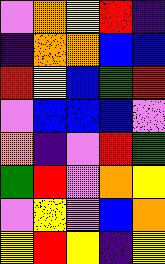[["violet", "orange", "yellow", "red", "indigo"], ["indigo", "orange", "orange", "blue", "blue"], ["red", "yellow", "blue", "green", "red"], ["violet", "blue", "blue", "blue", "violet"], ["orange", "indigo", "violet", "red", "green"], ["green", "red", "violet", "orange", "yellow"], ["violet", "yellow", "violet", "blue", "orange"], ["yellow", "red", "yellow", "indigo", "yellow"]]